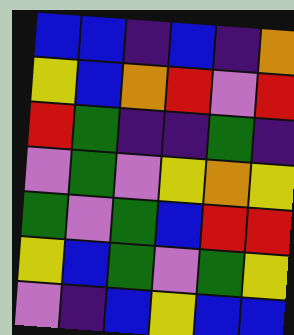[["blue", "blue", "indigo", "blue", "indigo", "orange"], ["yellow", "blue", "orange", "red", "violet", "red"], ["red", "green", "indigo", "indigo", "green", "indigo"], ["violet", "green", "violet", "yellow", "orange", "yellow"], ["green", "violet", "green", "blue", "red", "red"], ["yellow", "blue", "green", "violet", "green", "yellow"], ["violet", "indigo", "blue", "yellow", "blue", "blue"]]